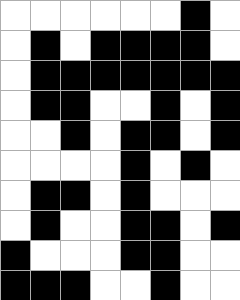[["white", "white", "white", "white", "white", "white", "black", "white"], ["white", "black", "white", "black", "black", "black", "black", "white"], ["white", "black", "black", "black", "black", "black", "black", "black"], ["white", "black", "black", "white", "white", "black", "white", "black"], ["white", "white", "black", "white", "black", "black", "white", "black"], ["white", "white", "white", "white", "black", "white", "black", "white"], ["white", "black", "black", "white", "black", "white", "white", "white"], ["white", "black", "white", "white", "black", "black", "white", "black"], ["black", "white", "white", "white", "black", "black", "white", "white"], ["black", "black", "black", "white", "white", "black", "white", "white"]]